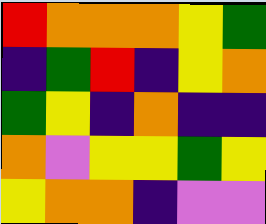[["red", "orange", "orange", "orange", "yellow", "green"], ["indigo", "green", "red", "indigo", "yellow", "orange"], ["green", "yellow", "indigo", "orange", "indigo", "indigo"], ["orange", "violet", "yellow", "yellow", "green", "yellow"], ["yellow", "orange", "orange", "indigo", "violet", "violet"]]